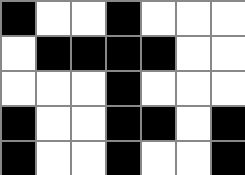[["black", "white", "white", "black", "white", "white", "white"], ["white", "black", "black", "black", "black", "white", "white"], ["white", "white", "white", "black", "white", "white", "white"], ["black", "white", "white", "black", "black", "white", "black"], ["black", "white", "white", "black", "white", "white", "black"]]